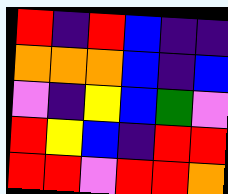[["red", "indigo", "red", "blue", "indigo", "indigo"], ["orange", "orange", "orange", "blue", "indigo", "blue"], ["violet", "indigo", "yellow", "blue", "green", "violet"], ["red", "yellow", "blue", "indigo", "red", "red"], ["red", "red", "violet", "red", "red", "orange"]]